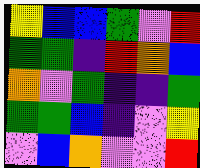[["yellow", "blue", "blue", "green", "violet", "red"], ["green", "green", "indigo", "red", "orange", "blue"], ["orange", "violet", "green", "indigo", "indigo", "green"], ["green", "green", "blue", "indigo", "violet", "yellow"], ["violet", "blue", "orange", "violet", "violet", "red"]]